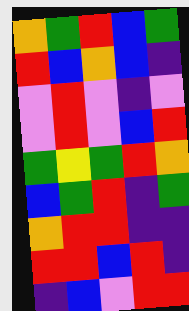[["orange", "green", "red", "blue", "green"], ["red", "blue", "orange", "blue", "indigo"], ["violet", "red", "violet", "indigo", "violet"], ["violet", "red", "violet", "blue", "red"], ["green", "yellow", "green", "red", "orange"], ["blue", "green", "red", "indigo", "green"], ["orange", "red", "red", "indigo", "indigo"], ["red", "red", "blue", "red", "indigo"], ["indigo", "blue", "violet", "red", "red"]]